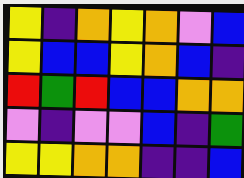[["yellow", "indigo", "orange", "yellow", "orange", "violet", "blue"], ["yellow", "blue", "blue", "yellow", "orange", "blue", "indigo"], ["red", "green", "red", "blue", "blue", "orange", "orange"], ["violet", "indigo", "violet", "violet", "blue", "indigo", "green"], ["yellow", "yellow", "orange", "orange", "indigo", "indigo", "blue"]]